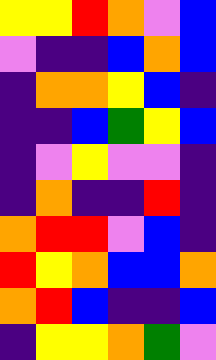[["yellow", "yellow", "red", "orange", "violet", "blue"], ["violet", "indigo", "indigo", "blue", "orange", "blue"], ["indigo", "orange", "orange", "yellow", "blue", "indigo"], ["indigo", "indigo", "blue", "green", "yellow", "blue"], ["indigo", "violet", "yellow", "violet", "violet", "indigo"], ["indigo", "orange", "indigo", "indigo", "red", "indigo"], ["orange", "red", "red", "violet", "blue", "indigo"], ["red", "yellow", "orange", "blue", "blue", "orange"], ["orange", "red", "blue", "indigo", "indigo", "blue"], ["indigo", "yellow", "yellow", "orange", "green", "violet"]]